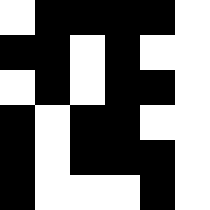[["white", "black", "black", "black", "black", "white"], ["black", "black", "white", "black", "white", "white"], ["white", "black", "white", "black", "black", "white"], ["black", "white", "black", "black", "white", "white"], ["black", "white", "black", "black", "black", "white"], ["black", "white", "white", "white", "black", "white"]]